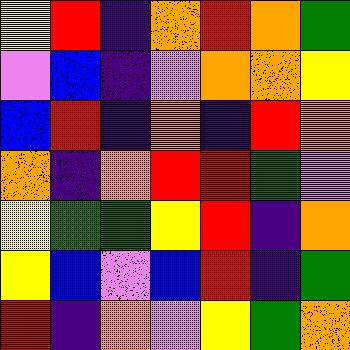[["yellow", "red", "indigo", "orange", "red", "orange", "green"], ["violet", "blue", "indigo", "violet", "orange", "orange", "yellow"], ["blue", "red", "indigo", "orange", "indigo", "red", "orange"], ["orange", "indigo", "orange", "red", "red", "green", "violet"], ["yellow", "green", "green", "yellow", "red", "indigo", "orange"], ["yellow", "blue", "violet", "blue", "red", "indigo", "green"], ["red", "indigo", "orange", "violet", "yellow", "green", "orange"]]